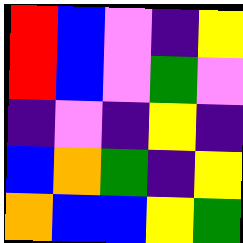[["red", "blue", "violet", "indigo", "yellow"], ["red", "blue", "violet", "green", "violet"], ["indigo", "violet", "indigo", "yellow", "indigo"], ["blue", "orange", "green", "indigo", "yellow"], ["orange", "blue", "blue", "yellow", "green"]]